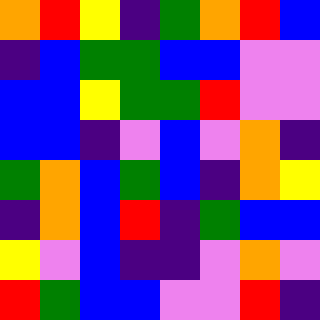[["orange", "red", "yellow", "indigo", "green", "orange", "red", "blue"], ["indigo", "blue", "green", "green", "blue", "blue", "violet", "violet"], ["blue", "blue", "yellow", "green", "green", "red", "violet", "violet"], ["blue", "blue", "indigo", "violet", "blue", "violet", "orange", "indigo"], ["green", "orange", "blue", "green", "blue", "indigo", "orange", "yellow"], ["indigo", "orange", "blue", "red", "indigo", "green", "blue", "blue"], ["yellow", "violet", "blue", "indigo", "indigo", "violet", "orange", "violet"], ["red", "green", "blue", "blue", "violet", "violet", "red", "indigo"]]